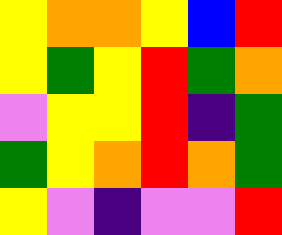[["yellow", "orange", "orange", "yellow", "blue", "red"], ["yellow", "green", "yellow", "red", "green", "orange"], ["violet", "yellow", "yellow", "red", "indigo", "green"], ["green", "yellow", "orange", "red", "orange", "green"], ["yellow", "violet", "indigo", "violet", "violet", "red"]]